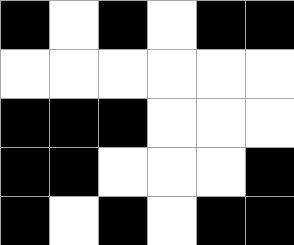[["black", "white", "black", "white", "black", "black"], ["white", "white", "white", "white", "white", "white"], ["black", "black", "black", "white", "white", "white"], ["black", "black", "white", "white", "white", "black"], ["black", "white", "black", "white", "black", "black"]]